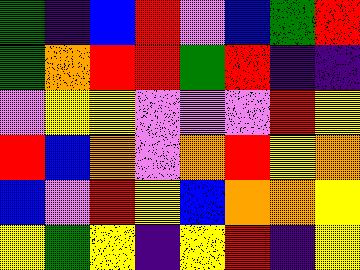[["green", "indigo", "blue", "red", "violet", "blue", "green", "red"], ["green", "orange", "red", "red", "green", "red", "indigo", "indigo"], ["violet", "yellow", "yellow", "violet", "violet", "violet", "red", "yellow"], ["red", "blue", "orange", "violet", "orange", "red", "yellow", "orange"], ["blue", "violet", "red", "yellow", "blue", "orange", "orange", "yellow"], ["yellow", "green", "yellow", "indigo", "yellow", "red", "indigo", "yellow"]]